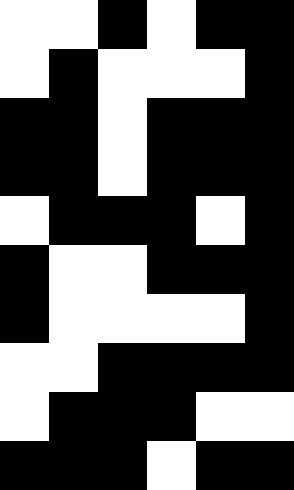[["white", "white", "black", "white", "black", "black"], ["white", "black", "white", "white", "white", "black"], ["black", "black", "white", "black", "black", "black"], ["black", "black", "white", "black", "black", "black"], ["white", "black", "black", "black", "white", "black"], ["black", "white", "white", "black", "black", "black"], ["black", "white", "white", "white", "white", "black"], ["white", "white", "black", "black", "black", "black"], ["white", "black", "black", "black", "white", "white"], ["black", "black", "black", "white", "black", "black"]]